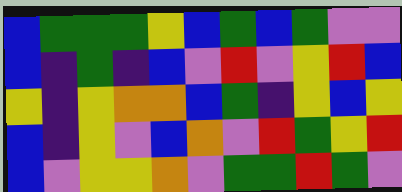[["blue", "green", "green", "green", "yellow", "blue", "green", "blue", "green", "violet", "violet"], ["blue", "indigo", "green", "indigo", "blue", "violet", "red", "violet", "yellow", "red", "blue"], ["yellow", "indigo", "yellow", "orange", "orange", "blue", "green", "indigo", "yellow", "blue", "yellow"], ["blue", "indigo", "yellow", "violet", "blue", "orange", "violet", "red", "green", "yellow", "red"], ["blue", "violet", "yellow", "yellow", "orange", "violet", "green", "green", "red", "green", "violet"]]